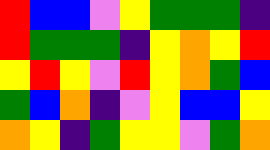[["red", "blue", "blue", "violet", "yellow", "green", "green", "green", "indigo"], ["red", "green", "green", "green", "indigo", "yellow", "orange", "yellow", "red"], ["yellow", "red", "yellow", "violet", "red", "yellow", "orange", "green", "blue"], ["green", "blue", "orange", "indigo", "violet", "yellow", "blue", "blue", "yellow"], ["orange", "yellow", "indigo", "green", "yellow", "yellow", "violet", "green", "orange"]]